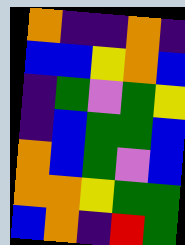[["orange", "indigo", "indigo", "orange", "indigo"], ["blue", "blue", "yellow", "orange", "blue"], ["indigo", "green", "violet", "green", "yellow"], ["indigo", "blue", "green", "green", "blue"], ["orange", "blue", "green", "violet", "blue"], ["orange", "orange", "yellow", "green", "green"], ["blue", "orange", "indigo", "red", "green"]]